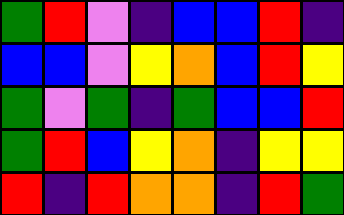[["green", "red", "violet", "indigo", "blue", "blue", "red", "indigo"], ["blue", "blue", "violet", "yellow", "orange", "blue", "red", "yellow"], ["green", "violet", "green", "indigo", "green", "blue", "blue", "red"], ["green", "red", "blue", "yellow", "orange", "indigo", "yellow", "yellow"], ["red", "indigo", "red", "orange", "orange", "indigo", "red", "green"]]